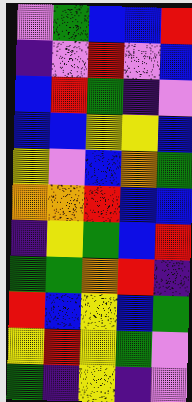[["violet", "green", "blue", "blue", "red"], ["indigo", "violet", "red", "violet", "blue"], ["blue", "red", "green", "indigo", "violet"], ["blue", "blue", "yellow", "yellow", "blue"], ["yellow", "violet", "blue", "orange", "green"], ["orange", "orange", "red", "blue", "blue"], ["indigo", "yellow", "green", "blue", "red"], ["green", "green", "orange", "red", "indigo"], ["red", "blue", "yellow", "blue", "green"], ["yellow", "red", "yellow", "green", "violet"], ["green", "indigo", "yellow", "indigo", "violet"]]